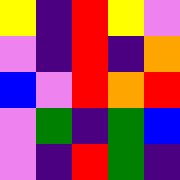[["yellow", "indigo", "red", "yellow", "violet"], ["violet", "indigo", "red", "indigo", "orange"], ["blue", "violet", "red", "orange", "red"], ["violet", "green", "indigo", "green", "blue"], ["violet", "indigo", "red", "green", "indigo"]]